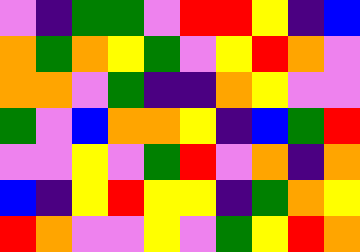[["violet", "indigo", "green", "green", "violet", "red", "red", "yellow", "indigo", "blue"], ["orange", "green", "orange", "yellow", "green", "violet", "yellow", "red", "orange", "violet"], ["orange", "orange", "violet", "green", "indigo", "indigo", "orange", "yellow", "violet", "violet"], ["green", "violet", "blue", "orange", "orange", "yellow", "indigo", "blue", "green", "red"], ["violet", "violet", "yellow", "violet", "green", "red", "violet", "orange", "indigo", "orange"], ["blue", "indigo", "yellow", "red", "yellow", "yellow", "indigo", "green", "orange", "yellow"], ["red", "orange", "violet", "violet", "yellow", "violet", "green", "yellow", "red", "orange"]]